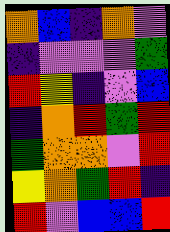[["orange", "blue", "indigo", "orange", "violet"], ["indigo", "violet", "violet", "violet", "green"], ["red", "yellow", "indigo", "violet", "blue"], ["indigo", "orange", "red", "green", "red"], ["green", "orange", "orange", "violet", "red"], ["yellow", "orange", "green", "red", "indigo"], ["red", "violet", "blue", "blue", "red"]]